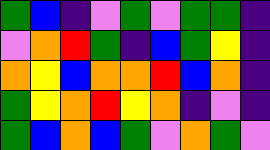[["green", "blue", "indigo", "violet", "green", "violet", "green", "green", "indigo"], ["violet", "orange", "red", "green", "indigo", "blue", "green", "yellow", "indigo"], ["orange", "yellow", "blue", "orange", "orange", "red", "blue", "orange", "indigo"], ["green", "yellow", "orange", "red", "yellow", "orange", "indigo", "violet", "indigo"], ["green", "blue", "orange", "blue", "green", "violet", "orange", "green", "violet"]]